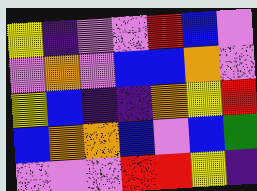[["yellow", "indigo", "violet", "violet", "red", "blue", "violet"], ["violet", "orange", "violet", "blue", "blue", "orange", "violet"], ["yellow", "blue", "indigo", "indigo", "orange", "yellow", "red"], ["blue", "orange", "orange", "blue", "violet", "blue", "green"], ["violet", "violet", "violet", "red", "red", "yellow", "indigo"]]